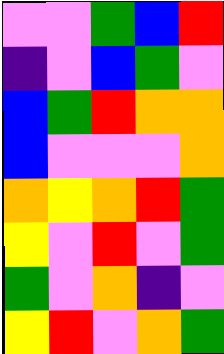[["violet", "violet", "green", "blue", "red"], ["indigo", "violet", "blue", "green", "violet"], ["blue", "green", "red", "orange", "orange"], ["blue", "violet", "violet", "violet", "orange"], ["orange", "yellow", "orange", "red", "green"], ["yellow", "violet", "red", "violet", "green"], ["green", "violet", "orange", "indigo", "violet"], ["yellow", "red", "violet", "orange", "green"]]